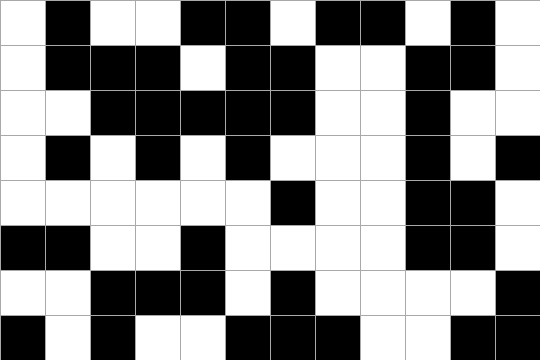[["white", "black", "white", "white", "black", "black", "white", "black", "black", "white", "black", "white"], ["white", "black", "black", "black", "white", "black", "black", "white", "white", "black", "black", "white"], ["white", "white", "black", "black", "black", "black", "black", "white", "white", "black", "white", "white"], ["white", "black", "white", "black", "white", "black", "white", "white", "white", "black", "white", "black"], ["white", "white", "white", "white", "white", "white", "black", "white", "white", "black", "black", "white"], ["black", "black", "white", "white", "black", "white", "white", "white", "white", "black", "black", "white"], ["white", "white", "black", "black", "black", "white", "black", "white", "white", "white", "white", "black"], ["black", "white", "black", "white", "white", "black", "black", "black", "white", "white", "black", "black"]]